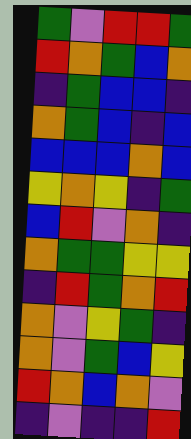[["green", "violet", "red", "red", "green"], ["red", "orange", "green", "blue", "orange"], ["indigo", "green", "blue", "blue", "indigo"], ["orange", "green", "blue", "indigo", "blue"], ["blue", "blue", "blue", "orange", "blue"], ["yellow", "orange", "yellow", "indigo", "green"], ["blue", "red", "violet", "orange", "indigo"], ["orange", "green", "green", "yellow", "yellow"], ["indigo", "red", "green", "orange", "red"], ["orange", "violet", "yellow", "green", "indigo"], ["orange", "violet", "green", "blue", "yellow"], ["red", "orange", "blue", "orange", "violet"], ["indigo", "violet", "indigo", "indigo", "red"]]